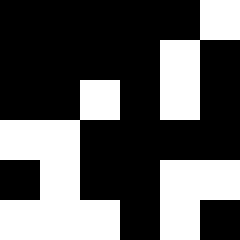[["black", "black", "black", "black", "black", "white"], ["black", "black", "black", "black", "white", "black"], ["black", "black", "white", "black", "white", "black"], ["white", "white", "black", "black", "black", "black"], ["black", "white", "black", "black", "white", "white"], ["white", "white", "white", "black", "white", "black"]]